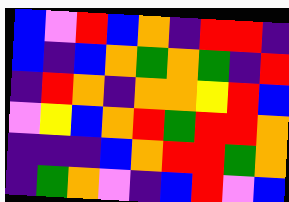[["blue", "violet", "red", "blue", "orange", "indigo", "red", "red", "indigo"], ["blue", "indigo", "blue", "orange", "green", "orange", "green", "indigo", "red"], ["indigo", "red", "orange", "indigo", "orange", "orange", "yellow", "red", "blue"], ["violet", "yellow", "blue", "orange", "red", "green", "red", "red", "orange"], ["indigo", "indigo", "indigo", "blue", "orange", "red", "red", "green", "orange"], ["indigo", "green", "orange", "violet", "indigo", "blue", "red", "violet", "blue"]]